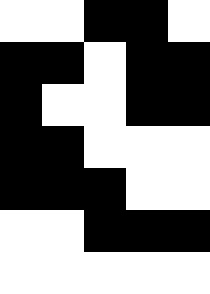[["white", "white", "black", "black", "white"], ["black", "black", "white", "black", "black"], ["black", "white", "white", "black", "black"], ["black", "black", "white", "white", "white"], ["black", "black", "black", "white", "white"], ["white", "white", "black", "black", "black"], ["white", "white", "white", "white", "white"]]